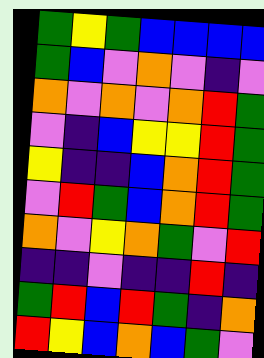[["green", "yellow", "green", "blue", "blue", "blue", "blue"], ["green", "blue", "violet", "orange", "violet", "indigo", "violet"], ["orange", "violet", "orange", "violet", "orange", "red", "green"], ["violet", "indigo", "blue", "yellow", "yellow", "red", "green"], ["yellow", "indigo", "indigo", "blue", "orange", "red", "green"], ["violet", "red", "green", "blue", "orange", "red", "green"], ["orange", "violet", "yellow", "orange", "green", "violet", "red"], ["indigo", "indigo", "violet", "indigo", "indigo", "red", "indigo"], ["green", "red", "blue", "red", "green", "indigo", "orange"], ["red", "yellow", "blue", "orange", "blue", "green", "violet"]]